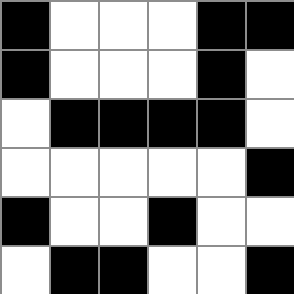[["black", "white", "white", "white", "black", "black"], ["black", "white", "white", "white", "black", "white"], ["white", "black", "black", "black", "black", "white"], ["white", "white", "white", "white", "white", "black"], ["black", "white", "white", "black", "white", "white"], ["white", "black", "black", "white", "white", "black"]]